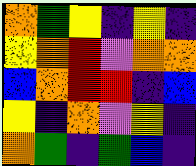[["orange", "green", "yellow", "indigo", "yellow", "indigo"], ["yellow", "orange", "red", "violet", "orange", "orange"], ["blue", "orange", "red", "red", "indigo", "blue"], ["yellow", "indigo", "orange", "violet", "yellow", "indigo"], ["orange", "green", "indigo", "green", "blue", "indigo"]]